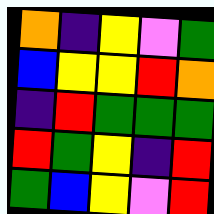[["orange", "indigo", "yellow", "violet", "green"], ["blue", "yellow", "yellow", "red", "orange"], ["indigo", "red", "green", "green", "green"], ["red", "green", "yellow", "indigo", "red"], ["green", "blue", "yellow", "violet", "red"]]